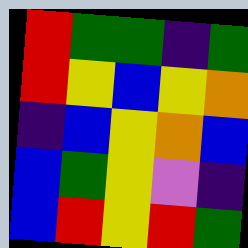[["red", "green", "green", "indigo", "green"], ["red", "yellow", "blue", "yellow", "orange"], ["indigo", "blue", "yellow", "orange", "blue"], ["blue", "green", "yellow", "violet", "indigo"], ["blue", "red", "yellow", "red", "green"]]